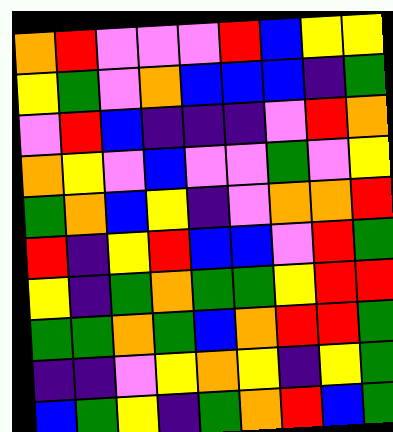[["orange", "red", "violet", "violet", "violet", "red", "blue", "yellow", "yellow"], ["yellow", "green", "violet", "orange", "blue", "blue", "blue", "indigo", "green"], ["violet", "red", "blue", "indigo", "indigo", "indigo", "violet", "red", "orange"], ["orange", "yellow", "violet", "blue", "violet", "violet", "green", "violet", "yellow"], ["green", "orange", "blue", "yellow", "indigo", "violet", "orange", "orange", "red"], ["red", "indigo", "yellow", "red", "blue", "blue", "violet", "red", "green"], ["yellow", "indigo", "green", "orange", "green", "green", "yellow", "red", "red"], ["green", "green", "orange", "green", "blue", "orange", "red", "red", "green"], ["indigo", "indigo", "violet", "yellow", "orange", "yellow", "indigo", "yellow", "green"], ["blue", "green", "yellow", "indigo", "green", "orange", "red", "blue", "green"]]